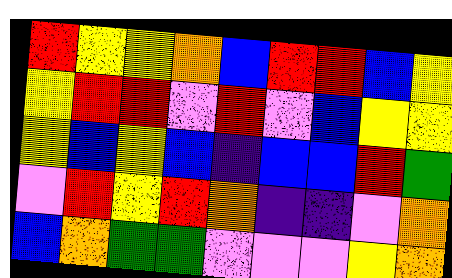[["red", "yellow", "yellow", "orange", "blue", "red", "red", "blue", "yellow"], ["yellow", "red", "red", "violet", "red", "violet", "blue", "yellow", "yellow"], ["yellow", "blue", "yellow", "blue", "indigo", "blue", "blue", "red", "green"], ["violet", "red", "yellow", "red", "orange", "indigo", "indigo", "violet", "orange"], ["blue", "orange", "green", "green", "violet", "violet", "violet", "yellow", "orange"]]